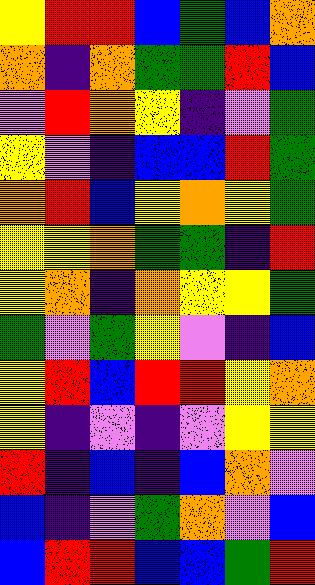[["yellow", "red", "red", "blue", "green", "blue", "orange"], ["orange", "indigo", "orange", "green", "green", "red", "blue"], ["violet", "red", "orange", "yellow", "indigo", "violet", "green"], ["yellow", "violet", "indigo", "blue", "blue", "red", "green"], ["orange", "red", "blue", "yellow", "orange", "yellow", "green"], ["yellow", "yellow", "orange", "green", "green", "indigo", "red"], ["yellow", "orange", "indigo", "orange", "yellow", "yellow", "green"], ["green", "violet", "green", "yellow", "violet", "indigo", "blue"], ["yellow", "red", "blue", "red", "red", "yellow", "orange"], ["yellow", "indigo", "violet", "indigo", "violet", "yellow", "yellow"], ["red", "indigo", "blue", "indigo", "blue", "orange", "violet"], ["blue", "indigo", "violet", "green", "orange", "violet", "blue"], ["blue", "red", "red", "blue", "blue", "green", "red"]]